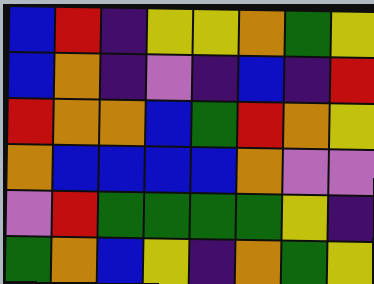[["blue", "red", "indigo", "yellow", "yellow", "orange", "green", "yellow"], ["blue", "orange", "indigo", "violet", "indigo", "blue", "indigo", "red"], ["red", "orange", "orange", "blue", "green", "red", "orange", "yellow"], ["orange", "blue", "blue", "blue", "blue", "orange", "violet", "violet"], ["violet", "red", "green", "green", "green", "green", "yellow", "indigo"], ["green", "orange", "blue", "yellow", "indigo", "orange", "green", "yellow"]]